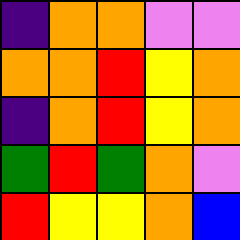[["indigo", "orange", "orange", "violet", "violet"], ["orange", "orange", "red", "yellow", "orange"], ["indigo", "orange", "red", "yellow", "orange"], ["green", "red", "green", "orange", "violet"], ["red", "yellow", "yellow", "orange", "blue"]]